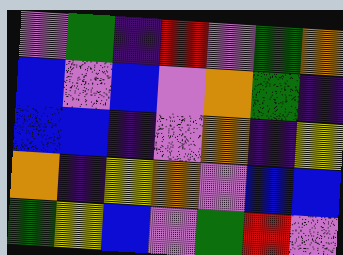[["violet", "green", "indigo", "red", "violet", "green", "orange"], ["blue", "violet", "blue", "violet", "orange", "green", "indigo"], ["blue", "blue", "indigo", "violet", "orange", "indigo", "yellow"], ["orange", "indigo", "yellow", "orange", "violet", "blue", "blue"], ["green", "yellow", "blue", "violet", "green", "red", "violet"]]